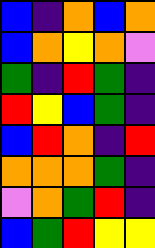[["blue", "indigo", "orange", "blue", "orange"], ["blue", "orange", "yellow", "orange", "violet"], ["green", "indigo", "red", "green", "indigo"], ["red", "yellow", "blue", "green", "indigo"], ["blue", "red", "orange", "indigo", "red"], ["orange", "orange", "orange", "green", "indigo"], ["violet", "orange", "green", "red", "indigo"], ["blue", "green", "red", "yellow", "yellow"]]